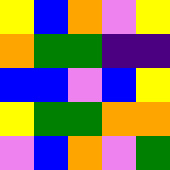[["yellow", "blue", "orange", "violet", "yellow"], ["orange", "green", "green", "indigo", "indigo"], ["blue", "blue", "violet", "blue", "yellow"], ["yellow", "green", "green", "orange", "orange"], ["violet", "blue", "orange", "violet", "green"]]